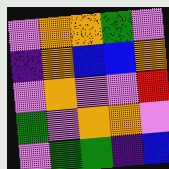[["violet", "orange", "orange", "green", "violet"], ["indigo", "orange", "blue", "blue", "orange"], ["violet", "orange", "violet", "violet", "red"], ["green", "violet", "orange", "orange", "violet"], ["violet", "green", "green", "indigo", "blue"]]